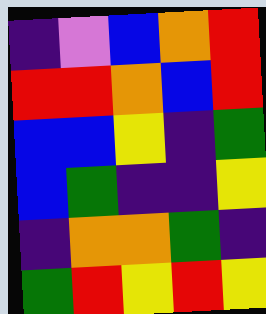[["indigo", "violet", "blue", "orange", "red"], ["red", "red", "orange", "blue", "red"], ["blue", "blue", "yellow", "indigo", "green"], ["blue", "green", "indigo", "indigo", "yellow"], ["indigo", "orange", "orange", "green", "indigo"], ["green", "red", "yellow", "red", "yellow"]]